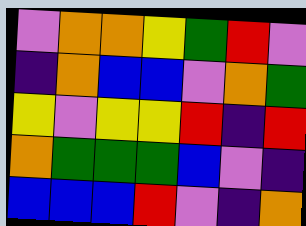[["violet", "orange", "orange", "yellow", "green", "red", "violet"], ["indigo", "orange", "blue", "blue", "violet", "orange", "green"], ["yellow", "violet", "yellow", "yellow", "red", "indigo", "red"], ["orange", "green", "green", "green", "blue", "violet", "indigo"], ["blue", "blue", "blue", "red", "violet", "indigo", "orange"]]